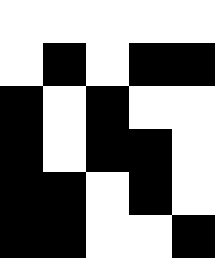[["white", "white", "white", "white", "white"], ["white", "black", "white", "black", "black"], ["black", "white", "black", "white", "white"], ["black", "white", "black", "black", "white"], ["black", "black", "white", "black", "white"], ["black", "black", "white", "white", "black"]]